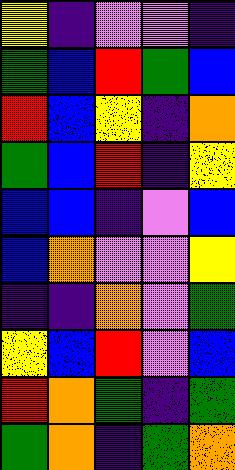[["yellow", "indigo", "violet", "violet", "indigo"], ["green", "blue", "red", "green", "blue"], ["red", "blue", "yellow", "indigo", "orange"], ["green", "blue", "red", "indigo", "yellow"], ["blue", "blue", "indigo", "violet", "blue"], ["blue", "orange", "violet", "violet", "yellow"], ["indigo", "indigo", "orange", "violet", "green"], ["yellow", "blue", "red", "violet", "blue"], ["red", "orange", "green", "indigo", "green"], ["green", "orange", "indigo", "green", "orange"]]